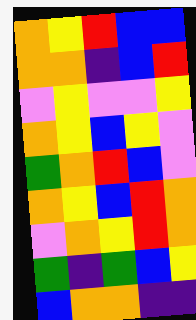[["orange", "yellow", "red", "blue", "blue"], ["orange", "orange", "indigo", "blue", "red"], ["violet", "yellow", "violet", "violet", "yellow"], ["orange", "yellow", "blue", "yellow", "violet"], ["green", "orange", "red", "blue", "violet"], ["orange", "yellow", "blue", "red", "orange"], ["violet", "orange", "yellow", "red", "orange"], ["green", "indigo", "green", "blue", "yellow"], ["blue", "orange", "orange", "indigo", "indigo"]]